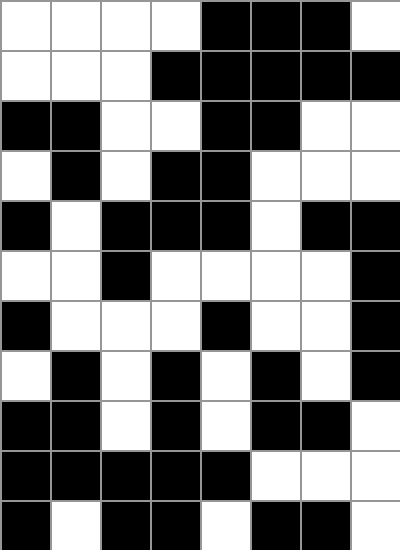[["white", "white", "white", "white", "black", "black", "black", "white"], ["white", "white", "white", "black", "black", "black", "black", "black"], ["black", "black", "white", "white", "black", "black", "white", "white"], ["white", "black", "white", "black", "black", "white", "white", "white"], ["black", "white", "black", "black", "black", "white", "black", "black"], ["white", "white", "black", "white", "white", "white", "white", "black"], ["black", "white", "white", "white", "black", "white", "white", "black"], ["white", "black", "white", "black", "white", "black", "white", "black"], ["black", "black", "white", "black", "white", "black", "black", "white"], ["black", "black", "black", "black", "black", "white", "white", "white"], ["black", "white", "black", "black", "white", "black", "black", "white"]]